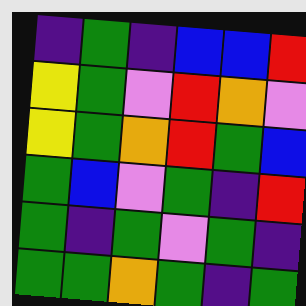[["indigo", "green", "indigo", "blue", "blue", "red"], ["yellow", "green", "violet", "red", "orange", "violet"], ["yellow", "green", "orange", "red", "green", "blue"], ["green", "blue", "violet", "green", "indigo", "red"], ["green", "indigo", "green", "violet", "green", "indigo"], ["green", "green", "orange", "green", "indigo", "green"]]